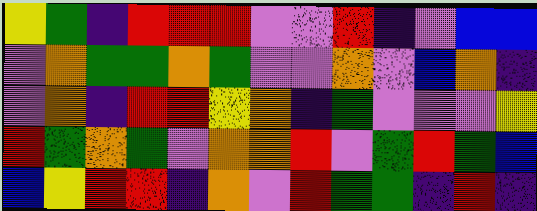[["yellow", "green", "indigo", "red", "red", "red", "violet", "violet", "red", "indigo", "violet", "blue", "blue"], ["violet", "orange", "green", "green", "orange", "green", "violet", "violet", "orange", "violet", "blue", "orange", "indigo"], ["violet", "orange", "indigo", "red", "red", "yellow", "orange", "indigo", "green", "violet", "violet", "violet", "yellow"], ["red", "green", "orange", "green", "violet", "orange", "orange", "red", "violet", "green", "red", "green", "blue"], ["blue", "yellow", "red", "red", "indigo", "orange", "violet", "red", "green", "green", "indigo", "red", "indigo"]]